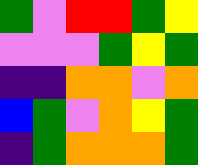[["green", "violet", "red", "red", "green", "yellow"], ["violet", "violet", "violet", "green", "yellow", "green"], ["indigo", "indigo", "orange", "orange", "violet", "orange"], ["blue", "green", "violet", "orange", "yellow", "green"], ["indigo", "green", "orange", "orange", "orange", "green"]]